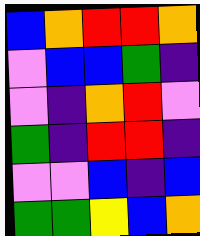[["blue", "orange", "red", "red", "orange"], ["violet", "blue", "blue", "green", "indigo"], ["violet", "indigo", "orange", "red", "violet"], ["green", "indigo", "red", "red", "indigo"], ["violet", "violet", "blue", "indigo", "blue"], ["green", "green", "yellow", "blue", "orange"]]